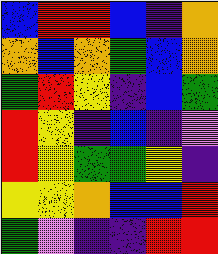[["blue", "red", "red", "blue", "indigo", "orange"], ["orange", "blue", "orange", "green", "blue", "orange"], ["green", "red", "yellow", "indigo", "blue", "green"], ["red", "yellow", "indigo", "blue", "indigo", "violet"], ["red", "yellow", "green", "green", "yellow", "indigo"], ["yellow", "yellow", "orange", "blue", "blue", "red"], ["green", "violet", "indigo", "indigo", "red", "red"]]